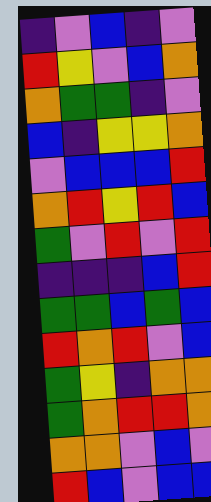[["indigo", "violet", "blue", "indigo", "violet"], ["red", "yellow", "violet", "blue", "orange"], ["orange", "green", "green", "indigo", "violet"], ["blue", "indigo", "yellow", "yellow", "orange"], ["violet", "blue", "blue", "blue", "red"], ["orange", "red", "yellow", "red", "blue"], ["green", "violet", "red", "violet", "red"], ["indigo", "indigo", "indigo", "blue", "red"], ["green", "green", "blue", "green", "blue"], ["red", "orange", "red", "violet", "blue"], ["green", "yellow", "indigo", "orange", "orange"], ["green", "orange", "red", "red", "orange"], ["orange", "orange", "violet", "blue", "violet"], ["red", "blue", "violet", "blue", "blue"]]